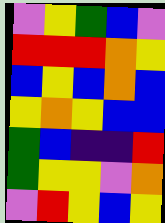[["violet", "yellow", "green", "blue", "violet"], ["red", "red", "red", "orange", "yellow"], ["blue", "yellow", "blue", "orange", "blue"], ["yellow", "orange", "yellow", "blue", "blue"], ["green", "blue", "indigo", "indigo", "red"], ["green", "yellow", "yellow", "violet", "orange"], ["violet", "red", "yellow", "blue", "yellow"]]